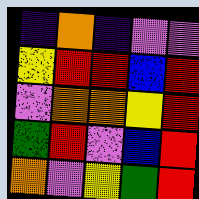[["indigo", "orange", "indigo", "violet", "violet"], ["yellow", "red", "red", "blue", "red"], ["violet", "orange", "orange", "yellow", "red"], ["green", "red", "violet", "blue", "red"], ["orange", "violet", "yellow", "green", "red"]]